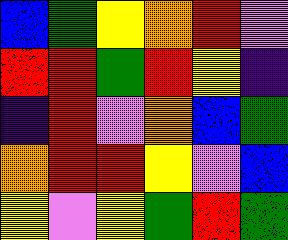[["blue", "green", "yellow", "orange", "red", "violet"], ["red", "red", "green", "red", "yellow", "indigo"], ["indigo", "red", "violet", "orange", "blue", "green"], ["orange", "red", "red", "yellow", "violet", "blue"], ["yellow", "violet", "yellow", "green", "red", "green"]]